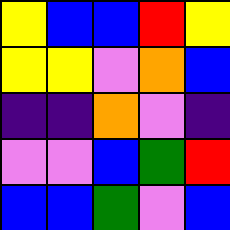[["yellow", "blue", "blue", "red", "yellow"], ["yellow", "yellow", "violet", "orange", "blue"], ["indigo", "indigo", "orange", "violet", "indigo"], ["violet", "violet", "blue", "green", "red"], ["blue", "blue", "green", "violet", "blue"]]